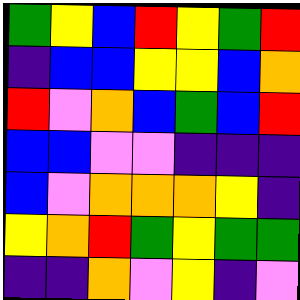[["green", "yellow", "blue", "red", "yellow", "green", "red"], ["indigo", "blue", "blue", "yellow", "yellow", "blue", "orange"], ["red", "violet", "orange", "blue", "green", "blue", "red"], ["blue", "blue", "violet", "violet", "indigo", "indigo", "indigo"], ["blue", "violet", "orange", "orange", "orange", "yellow", "indigo"], ["yellow", "orange", "red", "green", "yellow", "green", "green"], ["indigo", "indigo", "orange", "violet", "yellow", "indigo", "violet"]]